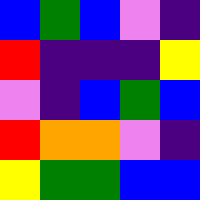[["blue", "green", "blue", "violet", "indigo"], ["red", "indigo", "indigo", "indigo", "yellow"], ["violet", "indigo", "blue", "green", "blue"], ["red", "orange", "orange", "violet", "indigo"], ["yellow", "green", "green", "blue", "blue"]]